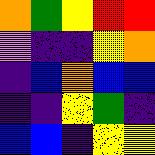[["orange", "green", "yellow", "red", "red"], ["violet", "indigo", "indigo", "yellow", "orange"], ["indigo", "blue", "orange", "blue", "blue"], ["indigo", "indigo", "yellow", "green", "indigo"], ["blue", "blue", "indigo", "yellow", "yellow"]]